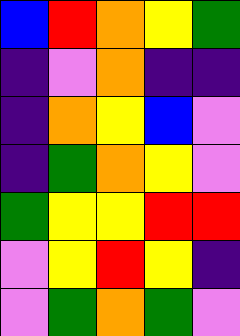[["blue", "red", "orange", "yellow", "green"], ["indigo", "violet", "orange", "indigo", "indigo"], ["indigo", "orange", "yellow", "blue", "violet"], ["indigo", "green", "orange", "yellow", "violet"], ["green", "yellow", "yellow", "red", "red"], ["violet", "yellow", "red", "yellow", "indigo"], ["violet", "green", "orange", "green", "violet"]]